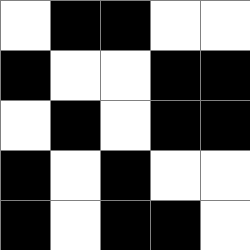[["white", "black", "black", "white", "white"], ["black", "white", "white", "black", "black"], ["white", "black", "white", "black", "black"], ["black", "white", "black", "white", "white"], ["black", "white", "black", "black", "white"]]